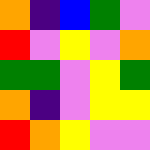[["orange", "indigo", "blue", "green", "violet"], ["red", "violet", "yellow", "violet", "orange"], ["green", "green", "violet", "yellow", "green"], ["orange", "indigo", "violet", "yellow", "yellow"], ["red", "orange", "yellow", "violet", "violet"]]